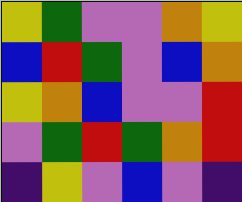[["yellow", "green", "violet", "violet", "orange", "yellow"], ["blue", "red", "green", "violet", "blue", "orange"], ["yellow", "orange", "blue", "violet", "violet", "red"], ["violet", "green", "red", "green", "orange", "red"], ["indigo", "yellow", "violet", "blue", "violet", "indigo"]]